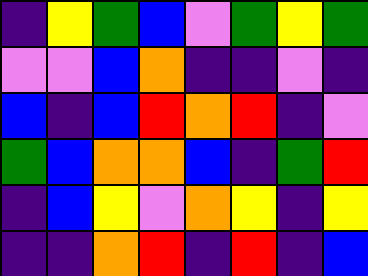[["indigo", "yellow", "green", "blue", "violet", "green", "yellow", "green"], ["violet", "violet", "blue", "orange", "indigo", "indigo", "violet", "indigo"], ["blue", "indigo", "blue", "red", "orange", "red", "indigo", "violet"], ["green", "blue", "orange", "orange", "blue", "indigo", "green", "red"], ["indigo", "blue", "yellow", "violet", "orange", "yellow", "indigo", "yellow"], ["indigo", "indigo", "orange", "red", "indigo", "red", "indigo", "blue"]]